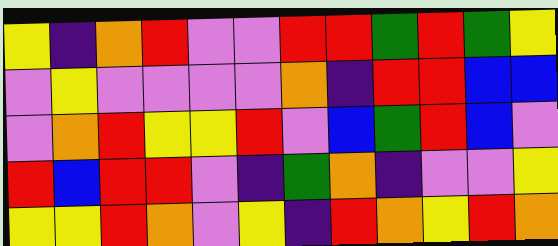[["yellow", "indigo", "orange", "red", "violet", "violet", "red", "red", "green", "red", "green", "yellow"], ["violet", "yellow", "violet", "violet", "violet", "violet", "orange", "indigo", "red", "red", "blue", "blue"], ["violet", "orange", "red", "yellow", "yellow", "red", "violet", "blue", "green", "red", "blue", "violet"], ["red", "blue", "red", "red", "violet", "indigo", "green", "orange", "indigo", "violet", "violet", "yellow"], ["yellow", "yellow", "red", "orange", "violet", "yellow", "indigo", "red", "orange", "yellow", "red", "orange"]]